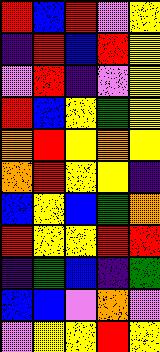[["red", "blue", "red", "violet", "yellow"], ["indigo", "red", "blue", "red", "yellow"], ["violet", "red", "indigo", "violet", "yellow"], ["red", "blue", "yellow", "green", "yellow"], ["orange", "red", "yellow", "orange", "yellow"], ["orange", "red", "yellow", "yellow", "indigo"], ["blue", "yellow", "blue", "green", "orange"], ["red", "yellow", "yellow", "red", "red"], ["indigo", "green", "blue", "indigo", "green"], ["blue", "blue", "violet", "orange", "violet"], ["violet", "yellow", "yellow", "red", "yellow"]]